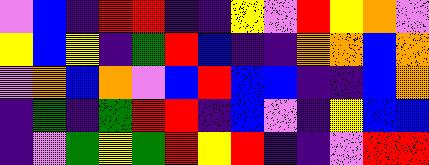[["violet", "blue", "indigo", "red", "red", "indigo", "indigo", "yellow", "violet", "red", "yellow", "orange", "violet"], ["yellow", "blue", "yellow", "indigo", "green", "red", "blue", "indigo", "indigo", "orange", "orange", "blue", "orange"], ["violet", "orange", "blue", "orange", "violet", "blue", "red", "blue", "blue", "indigo", "indigo", "blue", "orange"], ["indigo", "green", "indigo", "green", "red", "red", "indigo", "blue", "violet", "indigo", "yellow", "blue", "blue"], ["indigo", "violet", "green", "yellow", "green", "red", "yellow", "red", "indigo", "indigo", "violet", "red", "red"]]